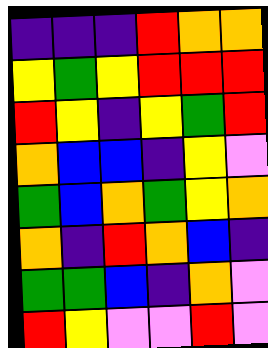[["indigo", "indigo", "indigo", "red", "orange", "orange"], ["yellow", "green", "yellow", "red", "red", "red"], ["red", "yellow", "indigo", "yellow", "green", "red"], ["orange", "blue", "blue", "indigo", "yellow", "violet"], ["green", "blue", "orange", "green", "yellow", "orange"], ["orange", "indigo", "red", "orange", "blue", "indigo"], ["green", "green", "blue", "indigo", "orange", "violet"], ["red", "yellow", "violet", "violet", "red", "violet"]]